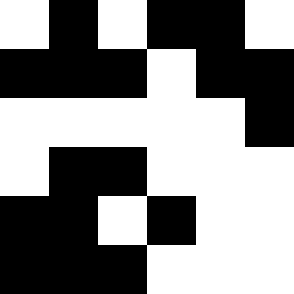[["white", "black", "white", "black", "black", "white"], ["black", "black", "black", "white", "black", "black"], ["white", "white", "white", "white", "white", "black"], ["white", "black", "black", "white", "white", "white"], ["black", "black", "white", "black", "white", "white"], ["black", "black", "black", "white", "white", "white"]]